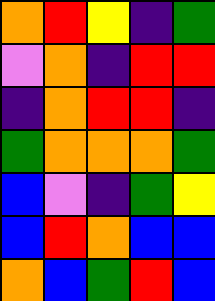[["orange", "red", "yellow", "indigo", "green"], ["violet", "orange", "indigo", "red", "red"], ["indigo", "orange", "red", "red", "indigo"], ["green", "orange", "orange", "orange", "green"], ["blue", "violet", "indigo", "green", "yellow"], ["blue", "red", "orange", "blue", "blue"], ["orange", "blue", "green", "red", "blue"]]